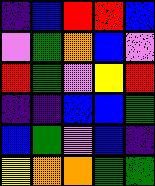[["indigo", "blue", "red", "red", "blue"], ["violet", "green", "orange", "blue", "violet"], ["red", "green", "violet", "yellow", "red"], ["indigo", "indigo", "blue", "blue", "green"], ["blue", "green", "violet", "blue", "indigo"], ["yellow", "orange", "orange", "green", "green"]]